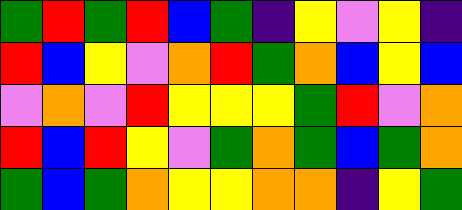[["green", "red", "green", "red", "blue", "green", "indigo", "yellow", "violet", "yellow", "indigo"], ["red", "blue", "yellow", "violet", "orange", "red", "green", "orange", "blue", "yellow", "blue"], ["violet", "orange", "violet", "red", "yellow", "yellow", "yellow", "green", "red", "violet", "orange"], ["red", "blue", "red", "yellow", "violet", "green", "orange", "green", "blue", "green", "orange"], ["green", "blue", "green", "orange", "yellow", "yellow", "orange", "orange", "indigo", "yellow", "green"]]